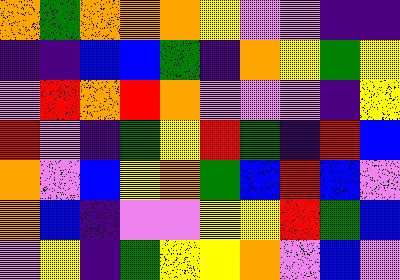[["orange", "green", "orange", "orange", "orange", "yellow", "violet", "violet", "indigo", "indigo"], ["indigo", "indigo", "blue", "blue", "green", "indigo", "orange", "yellow", "green", "yellow"], ["violet", "red", "orange", "red", "orange", "violet", "violet", "violet", "indigo", "yellow"], ["red", "violet", "indigo", "green", "yellow", "red", "green", "indigo", "red", "blue"], ["orange", "violet", "blue", "yellow", "orange", "green", "blue", "red", "blue", "violet"], ["orange", "blue", "indigo", "violet", "violet", "yellow", "yellow", "red", "green", "blue"], ["violet", "yellow", "indigo", "green", "yellow", "yellow", "orange", "violet", "blue", "violet"]]